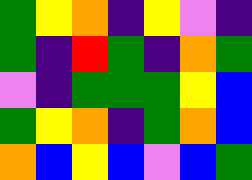[["green", "yellow", "orange", "indigo", "yellow", "violet", "indigo"], ["green", "indigo", "red", "green", "indigo", "orange", "green"], ["violet", "indigo", "green", "green", "green", "yellow", "blue"], ["green", "yellow", "orange", "indigo", "green", "orange", "blue"], ["orange", "blue", "yellow", "blue", "violet", "blue", "green"]]